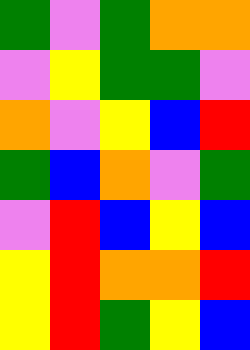[["green", "violet", "green", "orange", "orange"], ["violet", "yellow", "green", "green", "violet"], ["orange", "violet", "yellow", "blue", "red"], ["green", "blue", "orange", "violet", "green"], ["violet", "red", "blue", "yellow", "blue"], ["yellow", "red", "orange", "orange", "red"], ["yellow", "red", "green", "yellow", "blue"]]